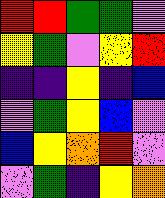[["red", "red", "green", "green", "violet"], ["yellow", "green", "violet", "yellow", "red"], ["indigo", "indigo", "yellow", "indigo", "blue"], ["violet", "green", "yellow", "blue", "violet"], ["blue", "yellow", "orange", "red", "violet"], ["violet", "green", "indigo", "yellow", "orange"]]